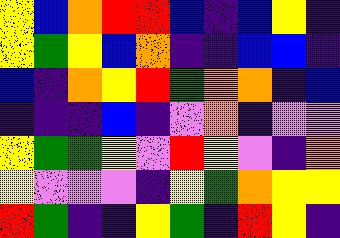[["yellow", "blue", "orange", "red", "red", "blue", "indigo", "blue", "yellow", "indigo"], ["yellow", "green", "yellow", "blue", "orange", "indigo", "indigo", "blue", "blue", "indigo"], ["blue", "indigo", "orange", "yellow", "red", "green", "orange", "orange", "indigo", "blue"], ["indigo", "indigo", "indigo", "blue", "indigo", "violet", "orange", "indigo", "violet", "violet"], ["yellow", "green", "green", "yellow", "violet", "red", "yellow", "violet", "indigo", "orange"], ["yellow", "violet", "violet", "violet", "indigo", "yellow", "green", "orange", "yellow", "yellow"], ["red", "green", "indigo", "indigo", "yellow", "green", "indigo", "red", "yellow", "indigo"]]